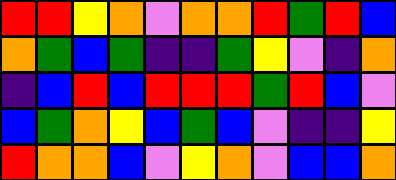[["red", "red", "yellow", "orange", "violet", "orange", "orange", "red", "green", "red", "blue"], ["orange", "green", "blue", "green", "indigo", "indigo", "green", "yellow", "violet", "indigo", "orange"], ["indigo", "blue", "red", "blue", "red", "red", "red", "green", "red", "blue", "violet"], ["blue", "green", "orange", "yellow", "blue", "green", "blue", "violet", "indigo", "indigo", "yellow"], ["red", "orange", "orange", "blue", "violet", "yellow", "orange", "violet", "blue", "blue", "orange"]]